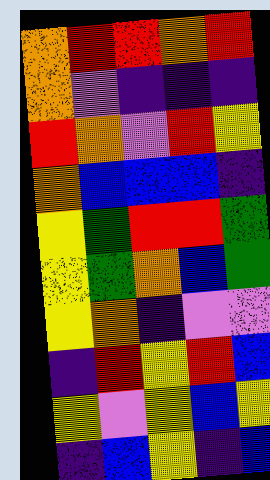[["orange", "red", "red", "orange", "red"], ["orange", "violet", "indigo", "indigo", "indigo"], ["red", "orange", "violet", "red", "yellow"], ["orange", "blue", "blue", "blue", "indigo"], ["yellow", "green", "red", "red", "green"], ["yellow", "green", "orange", "blue", "green"], ["yellow", "orange", "indigo", "violet", "violet"], ["indigo", "red", "yellow", "red", "blue"], ["yellow", "violet", "yellow", "blue", "yellow"], ["indigo", "blue", "yellow", "indigo", "blue"]]